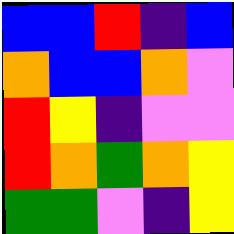[["blue", "blue", "red", "indigo", "blue"], ["orange", "blue", "blue", "orange", "violet"], ["red", "yellow", "indigo", "violet", "violet"], ["red", "orange", "green", "orange", "yellow"], ["green", "green", "violet", "indigo", "yellow"]]